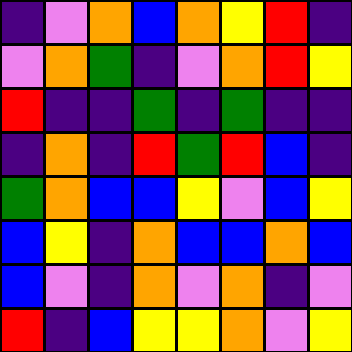[["indigo", "violet", "orange", "blue", "orange", "yellow", "red", "indigo"], ["violet", "orange", "green", "indigo", "violet", "orange", "red", "yellow"], ["red", "indigo", "indigo", "green", "indigo", "green", "indigo", "indigo"], ["indigo", "orange", "indigo", "red", "green", "red", "blue", "indigo"], ["green", "orange", "blue", "blue", "yellow", "violet", "blue", "yellow"], ["blue", "yellow", "indigo", "orange", "blue", "blue", "orange", "blue"], ["blue", "violet", "indigo", "orange", "violet", "orange", "indigo", "violet"], ["red", "indigo", "blue", "yellow", "yellow", "orange", "violet", "yellow"]]